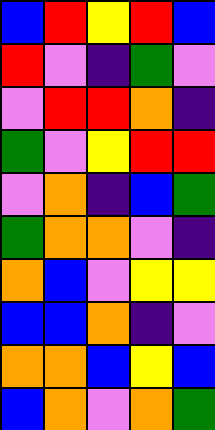[["blue", "red", "yellow", "red", "blue"], ["red", "violet", "indigo", "green", "violet"], ["violet", "red", "red", "orange", "indigo"], ["green", "violet", "yellow", "red", "red"], ["violet", "orange", "indigo", "blue", "green"], ["green", "orange", "orange", "violet", "indigo"], ["orange", "blue", "violet", "yellow", "yellow"], ["blue", "blue", "orange", "indigo", "violet"], ["orange", "orange", "blue", "yellow", "blue"], ["blue", "orange", "violet", "orange", "green"]]